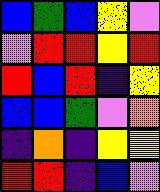[["blue", "green", "blue", "yellow", "violet"], ["violet", "red", "red", "yellow", "red"], ["red", "blue", "red", "indigo", "yellow"], ["blue", "blue", "green", "violet", "orange"], ["indigo", "orange", "indigo", "yellow", "yellow"], ["red", "red", "indigo", "blue", "violet"]]